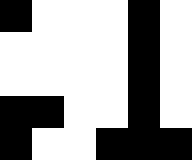[["black", "white", "white", "white", "black", "white"], ["white", "white", "white", "white", "black", "white"], ["white", "white", "white", "white", "black", "white"], ["black", "black", "white", "white", "black", "white"], ["black", "white", "white", "black", "black", "black"]]